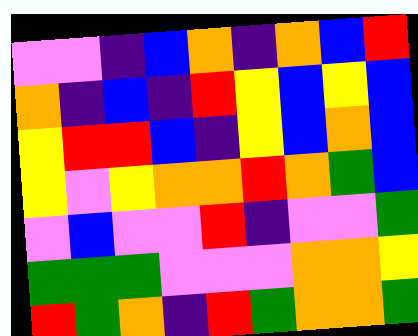[["violet", "violet", "indigo", "blue", "orange", "indigo", "orange", "blue", "red"], ["orange", "indigo", "blue", "indigo", "red", "yellow", "blue", "yellow", "blue"], ["yellow", "red", "red", "blue", "indigo", "yellow", "blue", "orange", "blue"], ["yellow", "violet", "yellow", "orange", "orange", "red", "orange", "green", "blue"], ["violet", "blue", "violet", "violet", "red", "indigo", "violet", "violet", "green"], ["green", "green", "green", "violet", "violet", "violet", "orange", "orange", "yellow"], ["red", "green", "orange", "indigo", "red", "green", "orange", "orange", "green"]]